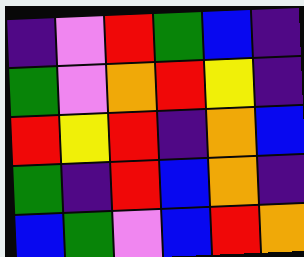[["indigo", "violet", "red", "green", "blue", "indigo"], ["green", "violet", "orange", "red", "yellow", "indigo"], ["red", "yellow", "red", "indigo", "orange", "blue"], ["green", "indigo", "red", "blue", "orange", "indigo"], ["blue", "green", "violet", "blue", "red", "orange"]]